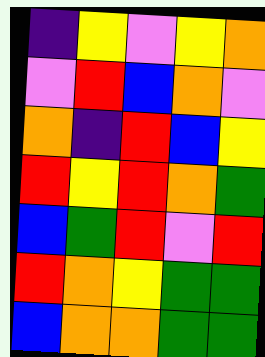[["indigo", "yellow", "violet", "yellow", "orange"], ["violet", "red", "blue", "orange", "violet"], ["orange", "indigo", "red", "blue", "yellow"], ["red", "yellow", "red", "orange", "green"], ["blue", "green", "red", "violet", "red"], ["red", "orange", "yellow", "green", "green"], ["blue", "orange", "orange", "green", "green"]]